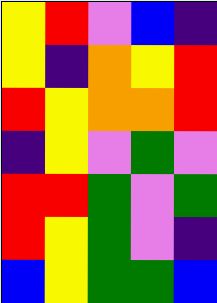[["yellow", "red", "violet", "blue", "indigo"], ["yellow", "indigo", "orange", "yellow", "red"], ["red", "yellow", "orange", "orange", "red"], ["indigo", "yellow", "violet", "green", "violet"], ["red", "red", "green", "violet", "green"], ["red", "yellow", "green", "violet", "indigo"], ["blue", "yellow", "green", "green", "blue"]]